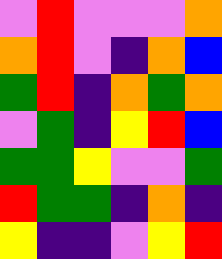[["violet", "red", "violet", "violet", "violet", "orange"], ["orange", "red", "violet", "indigo", "orange", "blue"], ["green", "red", "indigo", "orange", "green", "orange"], ["violet", "green", "indigo", "yellow", "red", "blue"], ["green", "green", "yellow", "violet", "violet", "green"], ["red", "green", "green", "indigo", "orange", "indigo"], ["yellow", "indigo", "indigo", "violet", "yellow", "red"]]